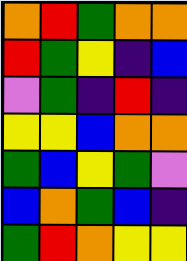[["orange", "red", "green", "orange", "orange"], ["red", "green", "yellow", "indigo", "blue"], ["violet", "green", "indigo", "red", "indigo"], ["yellow", "yellow", "blue", "orange", "orange"], ["green", "blue", "yellow", "green", "violet"], ["blue", "orange", "green", "blue", "indigo"], ["green", "red", "orange", "yellow", "yellow"]]